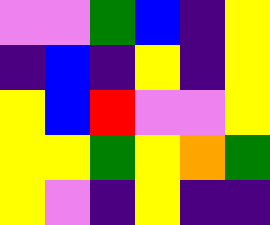[["violet", "violet", "green", "blue", "indigo", "yellow"], ["indigo", "blue", "indigo", "yellow", "indigo", "yellow"], ["yellow", "blue", "red", "violet", "violet", "yellow"], ["yellow", "yellow", "green", "yellow", "orange", "green"], ["yellow", "violet", "indigo", "yellow", "indigo", "indigo"]]